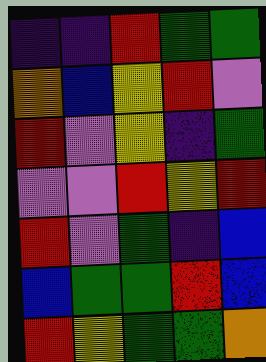[["indigo", "indigo", "red", "green", "green"], ["orange", "blue", "yellow", "red", "violet"], ["red", "violet", "yellow", "indigo", "green"], ["violet", "violet", "red", "yellow", "red"], ["red", "violet", "green", "indigo", "blue"], ["blue", "green", "green", "red", "blue"], ["red", "yellow", "green", "green", "orange"]]